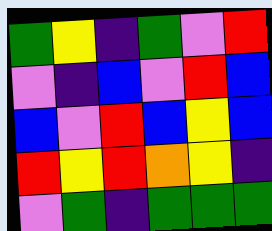[["green", "yellow", "indigo", "green", "violet", "red"], ["violet", "indigo", "blue", "violet", "red", "blue"], ["blue", "violet", "red", "blue", "yellow", "blue"], ["red", "yellow", "red", "orange", "yellow", "indigo"], ["violet", "green", "indigo", "green", "green", "green"]]